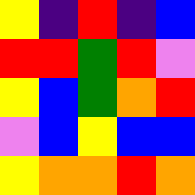[["yellow", "indigo", "red", "indigo", "blue"], ["red", "red", "green", "red", "violet"], ["yellow", "blue", "green", "orange", "red"], ["violet", "blue", "yellow", "blue", "blue"], ["yellow", "orange", "orange", "red", "orange"]]